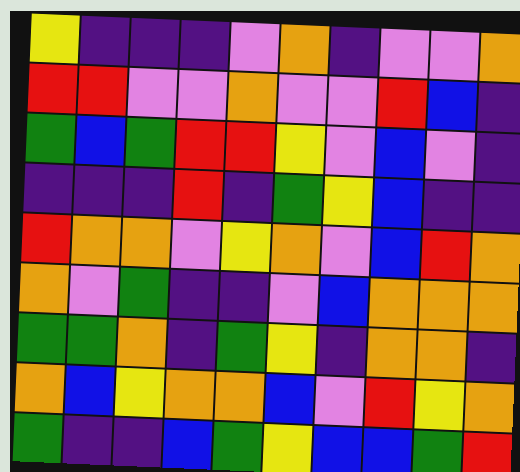[["yellow", "indigo", "indigo", "indigo", "violet", "orange", "indigo", "violet", "violet", "orange"], ["red", "red", "violet", "violet", "orange", "violet", "violet", "red", "blue", "indigo"], ["green", "blue", "green", "red", "red", "yellow", "violet", "blue", "violet", "indigo"], ["indigo", "indigo", "indigo", "red", "indigo", "green", "yellow", "blue", "indigo", "indigo"], ["red", "orange", "orange", "violet", "yellow", "orange", "violet", "blue", "red", "orange"], ["orange", "violet", "green", "indigo", "indigo", "violet", "blue", "orange", "orange", "orange"], ["green", "green", "orange", "indigo", "green", "yellow", "indigo", "orange", "orange", "indigo"], ["orange", "blue", "yellow", "orange", "orange", "blue", "violet", "red", "yellow", "orange"], ["green", "indigo", "indigo", "blue", "green", "yellow", "blue", "blue", "green", "red"]]